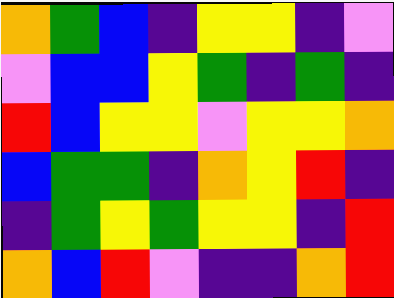[["orange", "green", "blue", "indigo", "yellow", "yellow", "indigo", "violet"], ["violet", "blue", "blue", "yellow", "green", "indigo", "green", "indigo"], ["red", "blue", "yellow", "yellow", "violet", "yellow", "yellow", "orange"], ["blue", "green", "green", "indigo", "orange", "yellow", "red", "indigo"], ["indigo", "green", "yellow", "green", "yellow", "yellow", "indigo", "red"], ["orange", "blue", "red", "violet", "indigo", "indigo", "orange", "red"]]